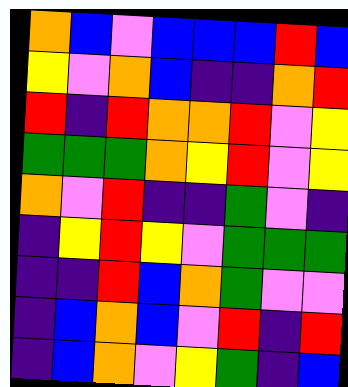[["orange", "blue", "violet", "blue", "blue", "blue", "red", "blue"], ["yellow", "violet", "orange", "blue", "indigo", "indigo", "orange", "red"], ["red", "indigo", "red", "orange", "orange", "red", "violet", "yellow"], ["green", "green", "green", "orange", "yellow", "red", "violet", "yellow"], ["orange", "violet", "red", "indigo", "indigo", "green", "violet", "indigo"], ["indigo", "yellow", "red", "yellow", "violet", "green", "green", "green"], ["indigo", "indigo", "red", "blue", "orange", "green", "violet", "violet"], ["indigo", "blue", "orange", "blue", "violet", "red", "indigo", "red"], ["indigo", "blue", "orange", "violet", "yellow", "green", "indigo", "blue"]]